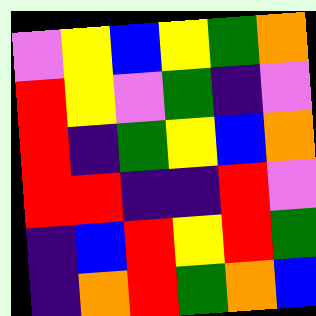[["violet", "yellow", "blue", "yellow", "green", "orange"], ["red", "yellow", "violet", "green", "indigo", "violet"], ["red", "indigo", "green", "yellow", "blue", "orange"], ["red", "red", "indigo", "indigo", "red", "violet"], ["indigo", "blue", "red", "yellow", "red", "green"], ["indigo", "orange", "red", "green", "orange", "blue"]]